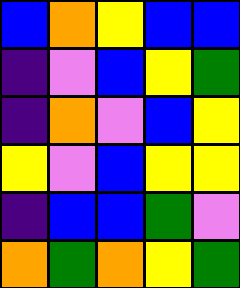[["blue", "orange", "yellow", "blue", "blue"], ["indigo", "violet", "blue", "yellow", "green"], ["indigo", "orange", "violet", "blue", "yellow"], ["yellow", "violet", "blue", "yellow", "yellow"], ["indigo", "blue", "blue", "green", "violet"], ["orange", "green", "orange", "yellow", "green"]]